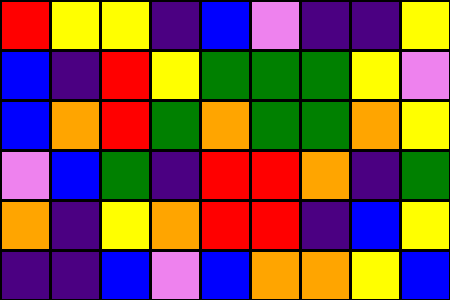[["red", "yellow", "yellow", "indigo", "blue", "violet", "indigo", "indigo", "yellow"], ["blue", "indigo", "red", "yellow", "green", "green", "green", "yellow", "violet"], ["blue", "orange", "red", "green", "orange", "green", "green", "orange", "yellow"], ["violet", "blue", "green", "indigo", "red", "red", "orange", "indigo", "green"], ["orange", "indigo", "yellow", "orange", "red", "red", "indigo", "blue", "yellow"], ["indigo", "indigo", "blue", "violet", "blue", "orange", "orange", "yellow", "blue"]]